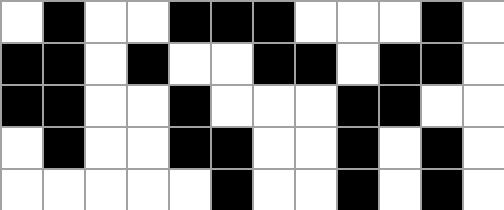[["white", "black", "white", "white", "black", "black", "black", "white", "white", "white", "black", "white"], ["black", "black", "white", "black", "white", "white", "black", "black", "white", "black", "black", "white"], ["black", "black", "white", "white", "black", "white", "white", "white", "black", "black", "white", "white"], ["white", "black", "white", "white", "black", "black", "white", "white", "black", "white", "black", "white"], ["white", "white", "white", "white", "white", "black", "white", "white", "black", "white", "black", "white"]]